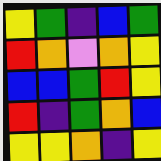[["yellow", "green", "indigo", "blue", "green"], ["red", "orange", "violet", "orange", "yellow"], ["blue", "blue", "green", "red", "yellow"], ["red", "indigo", "green", "orange", "blue"], ["yellow", "yellow", "orange", "indigo", "yellow"]]